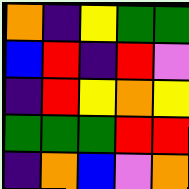[["orange", "indigo", "yellow", "green", "green"], ["blue", "red", "indigo", "red", "violet"], ["indigo", "red", "yellow", "orange", "yellow"], ["green", "green", "green", "red", "red"], ["indigo", "orange", "blue", "violet", "orange"]]